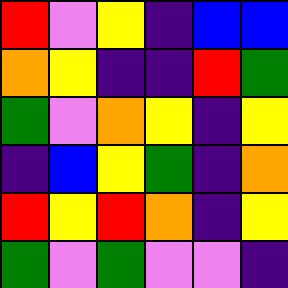[["red", "violet", "yellow", "indigo", "blue", "blue"], ["orange", "yellow", "indigo", "indigo", "red", "green"], ["green", "violet", "orange", "yellow", "indigo", "yellow"], ["indigo", "blue", "yellow", "green", "indigo", "orange"], ["red", "yellow", "red", "orange", "indigo", "yellow"], ["green", "violet", "green", "violet", "violet", "indigo"]]